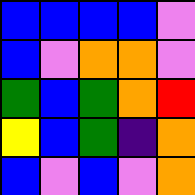[["blue", "blue", "blue", "blue", "violet"], ["blue", "violet", "orange", "orange", "violet"], ["green", "blue", "green", "orange", "red"], ["yellow", "blue", "green", "indigo", "orange"], ["blue", "violet", "blue", "violet", "orange"]]